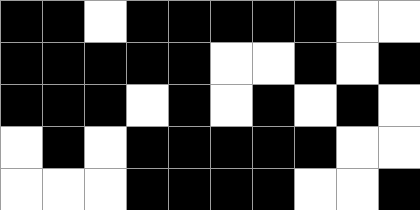[["black", "black", "white", "black", "black", "black", "black", "black", "white", "white"], ["black", "black", "black", "black", "black", "white", "white", "black", "white", "black"], ["black", "black", "black", "white", "black", "white", "black", "white", "black", "white"], ["white", "black", "white", "black", "black", "black", "black", "black", "white", "white"], ["white", "white", "white", "black", "black", "black", "black", "white", "white", "black"]]